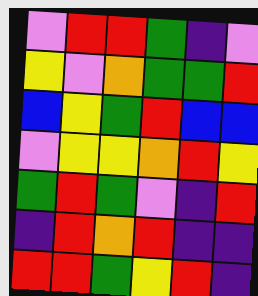[["violet", "red", "red", "green", "indigo", "violet"], ["yellow", "violet", "orange", "green", "green", "red"], ["blue", "yellow", "green", "red", "blue", "blue"], ["violet", "yellow", "yellow", "orange", "red", "yellow"], ["green", "red", "green", "violet", "indigo", "red"], ["indigo", "red", "orange", "red", "indigo", "indigo"], ["red", "red", "green", "yellow", "red", "indigo"]]